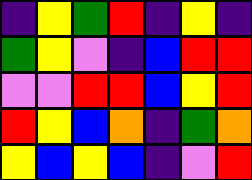[["indigo", "yellow", "green", "red", "indigo", "yellow", "indigo"], ["green", "yellow", "violet", "indigo", "blue", "red", "red"], ["violet", "violet", "red", "red", "blue", "yellow", "red"], ["red", "yellow", "blue", "orange", "indigo", "green", "orange"], ["yellow", "blue", "yellow", "blue", "indigo", "violet", "red"]]